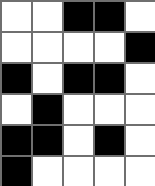[["white", "white", "black", "black", "white"], ["white", "white", "white", "white", "black"], ["black", "white", "black", "black", "white"], ["white", "black", "white", "white", "white"], ["black", "black", "white", "black", "white"], ["black", "white", "white", "white", "white"]]